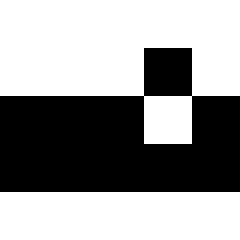[["white", "white", "white", "white", "white"], ["white", "white", "white", "black", "white"], ["black", "black", "black", "white", "black"], ["black", "black", "black", "black", "black"], ["white", "white", "white", "white", "white"]]